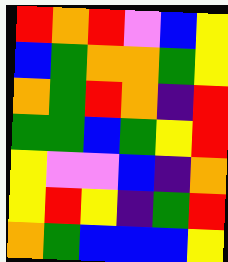[["red", "orange", "red", "violet", "blue", "yellow"], ["blue", "green", "orange", "orange", "green", "yellow"], ["orange", "green", "red", "orange", "indigo", "red"], ["green", "green", "blue", "green", "yellow", "red"], ["yellow", "violet", "violet", "blue", "indigo", "orange"], ["yellow", "red", "yellow", "indigo", "green", "red"], ["orange", "green", "blue", "blue", "blue", "yellow"]]